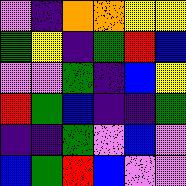[["violet", "indigo", "orange", "orange", "yellow", "yellow"], ["green", "yellow", "indigo", "green", "red", "blue"], ["violet", "violet", "green", "indigo", "blue", "yellow"], ["red", "green", "blue", "indigo", "indigo", "green"], ["indigo", "indigo", "green", "violet", "blue", "violet"], ["blue", "green", "red", "blue", "violet", "violet"]]